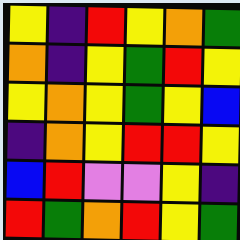[["yellow", "indigo", "red", "yellow", "orange", "green"], ["orange", "indigo", "yellow", "green", "red", "yellow"], ["yellow", "orange", "yellow", "green", "yellow", "blue"], ["indigo", "orange", "yellow", "red", "red", "yellow"], ["blue", "red", "violet", "violet", "yellow", "indigo"], ["red", "green", "orange", "red", "yellow", "green"]]